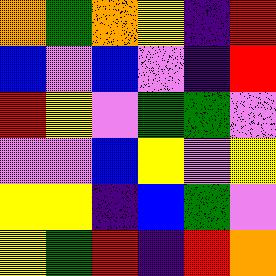[["orange", "green", "orange", "yellow", "indigo", "red"], ["blue", "violet", "blue", "violet", "indigo", "red"], ["red", "yellow", "violet", "green", "green", "violet"], ["violet", "violet", "blue", "yellow", "violet", "yellow"], ["yellow", "yellow", "indigo", "blue", "green", "violet"], ["yellow", "green", "red", "indigo", "red", "orange"]]